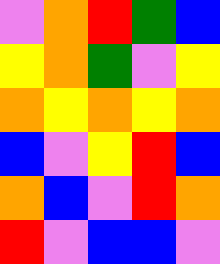[["violet", "orange", "red", "green", "blue"], ["yellow", "orange", "green", "violet", "yellow"], ["orange", "yellow", "orange", "yellow", "orange"], ["blue", "violet", "yellow", "red", "blue"], ["orange", "blue", "violet", "red", "orange"], ["red", "violet", "blue", "blue", "violet"]]